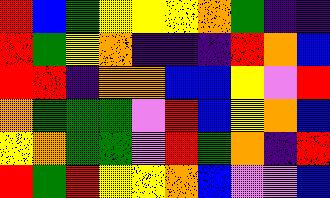[["red", "blue", "green", "yellow", "yellow", "yellow", "orange", "green", "indigo", "indigo"], ["red", "green", "yellow", "orange", "indigo", "indigo", "indigo", "red", "orange", "blue"], ["red", "red", "indigo", "orange", "orange", "blue", "blue", "yellow", "violet", "red"], ["orange", "green", "green", "green", "violet", "red", "blue", "yellow", "orange", "blue"], ["yellow", "orange", "green", "green", "violet", "red", "green", "orange", "indigo", "red"], ["red", "green", "red", "yellow", "yellow", "orange", "blue", "violet", "violet", "blue"]]